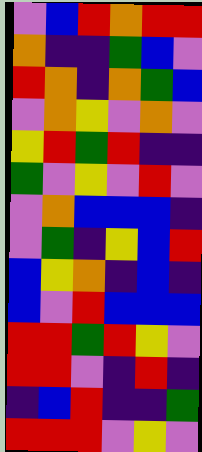[["violet", "blue", "red", "orange", "red", "red"], ["orange", "indigo", "indigo", "green", "blue", "violet"], ["red", "orange", "indigo", "orange", "green", "blue"], ["violet", "orange", "yellow", "violet", "orange", "violet"], ["yellow", "red", "green", "red", "indigo", "indigo"], ["green", "violet", "yellow", "violet", "red", "violet"], ["violet", "orange", "blue", "blue", "blue", "indigo"], ["violet", "green", "indigo", "yellow", "blue", "red"], ["blue", "yellow", "orange", "indigo", "blue", "indigo"], ["blue", "violet", "red", "blue", "blue", "blue"], ["red", "red", "green", "red", "yellow", "violet"], ["red", "red", "violet", "indigo", "red", "indigo"], ["indigo", "blue", "red", "indigo", "indigo", "green"], ["red", "red", "red", "violet", "yellow", "violet"]]